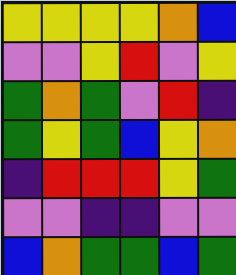[["yellow", "yellow", "yellow", "yellow", "orange", "blue"], ["violet", "violet", "yellow", "red", "violet", "yellow"], ["green", "orange", "green", "violet", "red", "indigo"], ["green", "yellow", "green", "blue", "yellow", "orange"], ["indigo", "red", "red", "red", "yellow", "green"], ["violet", "violet", "indigo", "indigo", "violet", "violet"], ["blue", "orange", "green", "green", "blue", "green"]]